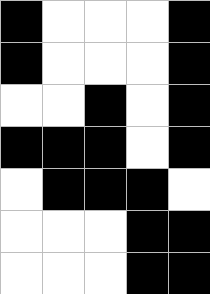[["black", "white", "white", "white", "black"], ["black", "white", "white", "white", "black"], ["white", "white", "black", "white", "black"], ["black", "black", "black", "white", "black"], ["white", "black", "black", "black", "white"], ["white", "white", "white", "black", "black"], ["white", "white", "white", "black", "black"]]